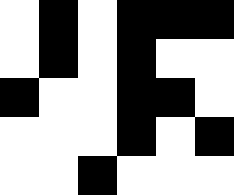[["white", "black", "white", "black", "black", "black"], ["white", "black", "white", "black", "white", "white"], ["black", "white", "white", "black", "black", "white"], ["white", "white", "white", "black", "white", "black"], ["white", "white", "black", "white", "white", "white"]]